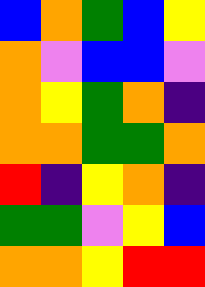[["blue", "orange", "green", "blue", "yellow"], ["orange", "violet", "blue", "blue", "violet"], ["orange", "yellow", "green", "orange", "indigo"], ["orange", "orange", "green", "green", "orange"], ["red", "indigo", "yellow", "orange", "indigo"], ["green", "green", "violet", "yellow", "blue"], ["orange", "orange", "yellow", "red", "red"]]